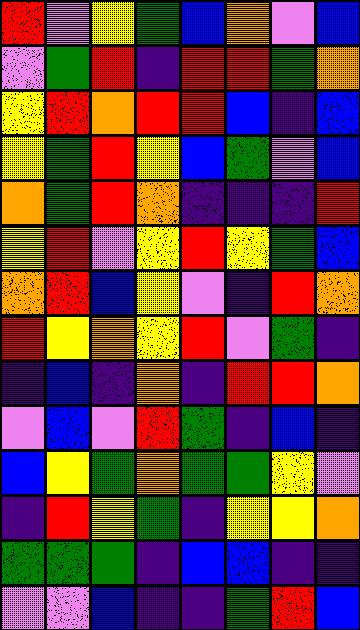[["red", "violet", "yellow", "green", "blue", "orange", "violet", "blue"], ["violet", "green", "red", "indigo", "red", "red", "green", "orange"], ["yellow", "red", "orange", "red", "red", "blue", "indigo", "blue"], ["yellow", "green", "red", "yellow", "blue", "green", "violet", "blue"], ["orange", "green", "red", "orange", "indigo", "indigo", "indigo", "red"], ["yellow", "red", "violet", "yellow", "red", "yellow", "green", "blue"], ["orange", "red", "blue", "yellow", "violet", "indigo", "red", "orange"], ["red", "yellow", "orange", "yellow", "red", "violet", "green", "indigo"], ["indigo", "blue", "indigo", "orange", "indigo", "red", "red", "orange"], ["violet", "blue", "violet", "red", "green", "indigo", "blue", "indigo"], ["blue", "yellow", "green", "orange", "green", "green", "yellow", "violet"], ["indigo", "red", "yellow", "green", "indigo", "yellow", "yellow", "orange"], ["green", "green", "green", "indigo", "blue", "blue", "indigo", "indigo"], ["violet", "violet", "blue", "indigo", "indigo", "green", "red", "blue"]]